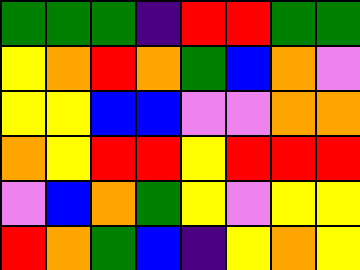[["green", "green", "green", "indigo", "red", "red", "green", "green"], ["yellow", "orange", "red", "orange", "green", "blue", "orange", "violet"], ["yellow", "yellow", "blue", "blue", "violet", "violet", "orange", "orange"], ["orange", "yellow", "red", "red", "yellow", "red", "red", "red"], ["violet", "blue", "orange", "green", "yellow", "violet", "yellow", "yellow"], ["red", "orange", "green", "blue", "indigo", "yellow", "orange", "yellow"]]